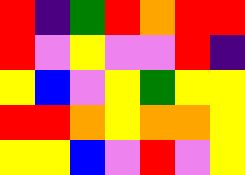[["red", "indigo", "green", "red", "orange", "red", "red"], ["red", "violet", "yellow", "violet", "violet", "red", "indigo"], ["yellow", "blue", "violet", "yellow", "green", "yellow", "yellow"], ["red", "red", "orange", "yellow", "orange", "orange", "yellow"], ["yellow", "yellow", "blue", "violet", "red", "violet", "yellow"]]